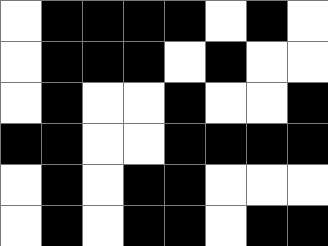[["white", "black", "black", "black", "black", "white", "black", "white"], ["white", "black", "black", "black", "white", "black", "white", "white"], ["white", "black", "white", "white", "black", "white", "white", "black"], ["black", "black", "white", "white", "black", "black", "black", "black"], ["white", "black", "white", "black", "black", "white", "white", "white"], ["white", "black", "white", "black", "black", "white", "black", "black"]]